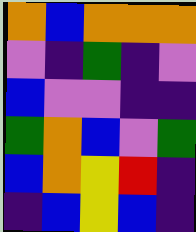[["orange", "blue", "orange", "orange", "orange"], ["violet", "indigo", "green", "indigo", "violet"], ["blue", "violet", "violet", "indigo", "indigo"], ["green", "orange", "blue", "violet", "green"], ["blue", "orange", "yellow", "red", "indigo"], ["indigo", "blue", "yellow", "blue", "indigo"]]